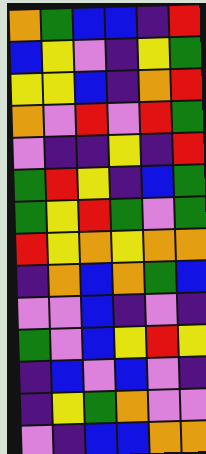[["orange", "green", "blue", "blue", "indigo", "red"], ["blue", "yellow", "violet", "indigo", "yellow", "green"], ["yellow", "yellow", "blue", "indigo", "orange", "red"], ["orange", "violet", "red", "violet", "red", "green"], ["violet", "indigo", "indigo", "yellow", "indigo", "red"], ["green", "red", "yellow", "indigo", "blue", "green"], ["green", "yellow", "red", "green", "violet", "green"], ["red", "yellow", "orange", "yellow", "orange", "orange"], ["indigo", "orange", "blue", "orange", "green", "blue"], ["violet", "violet", "blue", "indigo", "violet", "indigo"], ["green", "violet", "blue", "yellow", "red", "yellow"], ["indigo", "blue", "violet", "blue", "violet", "indigo"], ["indigo", "yellow", "green", "orange", "violet", "violet"], ["violet", "indigo", "blue", "blue", "orange", "orange"]]